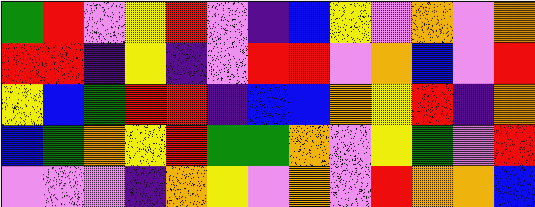[["green", "red", "violet", "yellow", "red", "violet", "indigo", "blue", "yellow", "violet", "orange", "violet", "orange"], ["red", "red", "indigo", "yellow", "indigo", "violet", "red", "red", "violet", "orange", "blue", "violet", "red"], ["yellow", "blue", "green", "red", "red", "indigo", "blue", "blue", "orange", "yellow", "red", "indigo", "orange"], ["blue", "green", "orange", "yellow", "red", "green", "green", "orange", "violet", "yellow", "green", "violet", "red"], ["violet", "violet", "violet", "indigo", "orange", "yellow", "violet", "orange", "violet", "red", "orange", "orange", "blue"]]